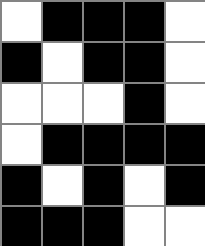[["white", "black", "black", "black", "white"], ["black", "white", "black", "black", "white"], ["white", "white", "white", "black", "white"], ["white", "black", "black", "black", "black"], ["black", "white", "black", "white", "black"], ["black", "black", "black", "white", "white"]]